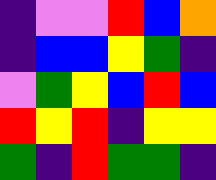[["indigo", "violet", "violet", "red", "blue", "orange"], ["indigo", "blue", "blue", "yellow", "green", "indigo"], ["violet", "green", "yellow", "blue", "red", "blue"], ["red", "yellow", "red", "indigo", "yellow", "yellow"], ["green", "indigo", "red", "green", "green", "indigo"]]